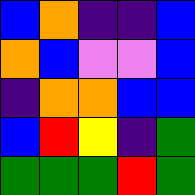[["blue", "orange", "indigo", "indigo", "blue"], ["orange", "blue", "violet", "violet", "blue"], ["indigo", "orange", "orange", "blue", "blue"], ["blue", "red", "yellow", "indigo", "green"], ["green", "green", "green", "red", "green"]]